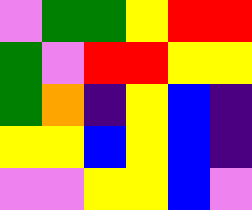[["violet", "green", "green", "yellow", "red", "red"], ["green", "violet", "red", "red", "yellow", "yellow"], ["green", "orange", "indigo", "yellow", "blue", "indigo"], ["yellow", "yellow", "blue", "yellow", "blue", "indigo"], ["violet", "violet", "yellow", "yellow", "blue", "violet"]]